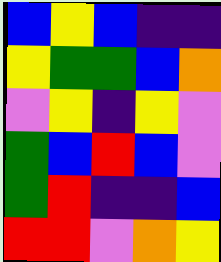[["blue", "yellow", "blue", "indigo", "indigo"], ["yellow", "green", "green", "blue", "orange"], ["violet", "yellow", "indigo", "yellow", "violet"], ["green", "blue", "red", "blue", "violet"], ["green", "red", "indigo", "indigo", "blue"], ["red", "red", "violet", "orange", "yellow"]]